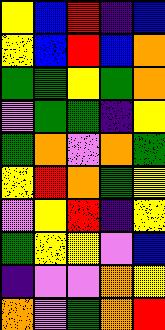[["yellow", "blue", "red", "indigo", "blue"], ["yellow", "blue", "red", "blue", "orange"], ["green", "green", "yellow", "green", "orange"], ["violet", "green", "green", "indigo", "yellow"], ["green", "orange", "violet", "orange", "green"], ["yellow", "red", "orange", "green", "yellow"], ["violet", "yellow", "red", "indigo", "yellow"], ["green", "yellow", "yellow", "violet", "blue"], ["indigo", "violet", "violet", "orange", "yellow"], ["orange", "violet", "green", "orange", "red"]]